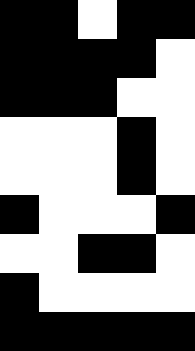[["black", "black", "white", "black", "black"], ["black", "black", "black", "black", "white"], ["black", "black", "black", "white", "white"], ["white", "white", "white", "black", "white"], ["white", "white", "white", "black", "white"], ["black", "white", "white", "white", "black"], ["white", "white", "black", "black", "white"], ["black", "white", "white", "white", "white"], ["black", "black", "black", "black", "black"]]